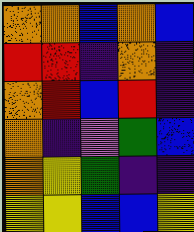[["orange", "orange", "blue", "orange", "blue"], ["red", "red", "indigo", "orange", "indigo"], ["orange", "red", "blue", "red", "indigo"], ["orange", "indigo", "violet", "green", "blue"], ["orange", "yellow", "green", "indigo", "indigo"], ["yellow", "yellow", "blue", "blue", "yellow"]]